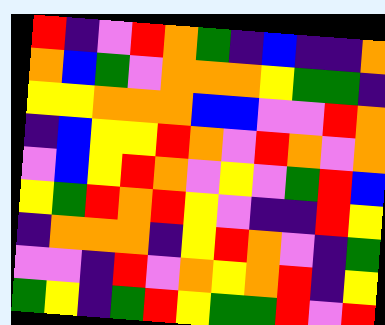[["red", "indigo", "violet", "red", "orange", "green", "indigo", "blue", "indigo", "indigo", "orange"], ["orange", "blue", "green", "violet", "orange", "orange", "orange", "yellow", "green", "green", "indigo"], ["yellow", "yellow", "orange", "orange", "orange", "blue", "blue", "violet", "violet", "red", "orange"], ["indigo", "blue", "yellow", "yellow", "red", "orange", "violet", "red", "orange", "violet", "orange"], ["violet", "blue", "yellow", "red", "orange", "violet", "yellow", "violet", "green", "red", "blue"], ["yellow", "green", "red", "orange", "red", "yellow", "violet", "indigo", "indigo", "red", "yellow"], ["indigo", "orange", "orange", "orange", "indigo", "yellow", "red", "orange", "violet", "indigo", "green"], ["violet", "violet", "indigo", "red", "violet", "orange", "yellow", "orange", "red", "indigo", "yellow"], ["green", "yellow", "indigo", "green", "red", "yellow", "green", "green", "red", "violet", "red"]]